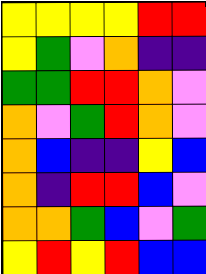[["yellow", "yellow", "yellow", "yellow", "red", "red"], ["yellow", "green", "violet", "orange", "indigo", "indigo"], ["green", "green", "red", "red", "orange", "violet"], ["orange", "violet", "green", "red", "orange", "violet"], ["orange", "blue", "indigo", "indigo", "yellow", "blue"], ["orange", "indigo", "red", "red", "blue", "violet"], ["orange", "orange", "green", "blue", "violet", "green"], ["yellow", "red", "yellow", "red", "blue", "blue"]]